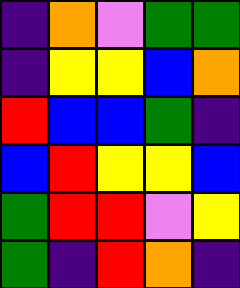[["indigo", "orange", "violet", "green", "green"], ["indigo", "yellow", "yellow", "blue", "orange"], ["red", "blue", "blue", "green", "indigo"], ["blue", "red", "yellow", "yellow", "blue"], ["green", "red", "red", "violet", "yellow"], ["green", "indigo", "red", "orange", "indigo"]]